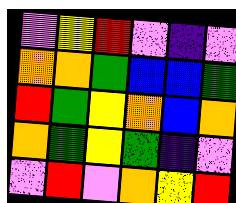[["violet", "yellow", "red", "violet", "indigo", "violet"], ["orange", "orange", "green", "blue", "blue", "green"], ["red", "green", "yellow", "orange", "blue", "orange"], ["orange", "green", "yellow", "green", "indigo", "violet"], ["violet", "red", "violet", "orange", "yellow", "red"]]